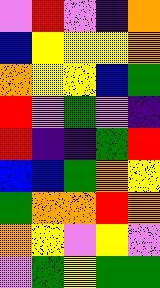[["violet", "red", "violet", "indigo", "orange"], ["blue", "yellow", "yellow", "yellow", "orange"], ["orange", "yellow", "yellow", "blue", "green"], ["red", "violet", "green", "violet", "indigo"], ["red", "indigo", "indigo", "green", "red"], ["blue", "blue", "green", "orange", "yellow"], ["green", "orange", "orange", "red", "orange"], ["orange", "yellow", "violet", "yellow", "violet"], ["violet", "green", "yellow", "green", "green"]]